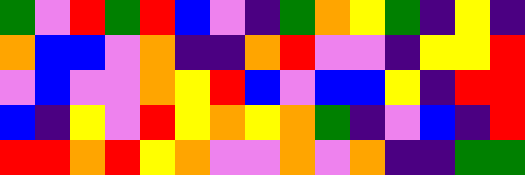[["green", "violet", "red", "green", "red", "blue", "violet", "indigo", "green", "orange", "yellow", "green", "indigo", "yellow", "indigo"], ["orange", "blue", "blue", "violet", "orange", "indigo", "indigo", "orange", "red", "violet", "violet", "indigo", "yellow", "yellow", "red"], ["violet", "blue", "violet", "violet", "orange", "yellow", "red", "blue", "violet", "blue", "blue", "yellow", "indigo", "red", "red"], ["blue", "indigo", "yellow", "violet", "red", "yellow", "orange", "yellow", "orange", "green", "indigo", "violet", "blue", "indigo", "red"], ["red", "red", "orange", "red", "yellow", "orange", "violet", "violet", "orange", "violet", "orange", "indigo", "indigo", "green", "green"]]